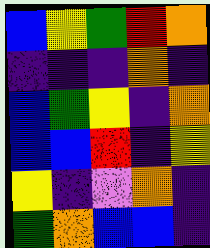[["blue", "yellow", "green", "red", "orange"], ["indigo", "indigo", "indigo", "orange", "indigo"], ["blue", "green", "yellow", "indigo", "orange"], ["blue", "blue", "red", "indigo", "yellow"], ["yellow", "indigo", "violet", "orange", "indigo"], ["green", "orange", "blue", "blue", "indigo"]]